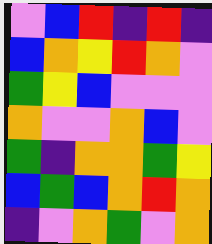[["violet", "blue", "red", "indigo", "red", "indigo"], ["blue", "orange", "yellow", "red", "orange", "violet"], ["green", "yellow", "blue", "violet", "violet", "violet"], ["orange", "violet", "violet", "orange", "blue", "violet"], ["green", "indigo", "orange", "orange", "green", "yellow"], ["blue", "green", "blue", "orange", "red", "orange"], ["indigo", "violet", "orange", "green", "violet", "orange"]]